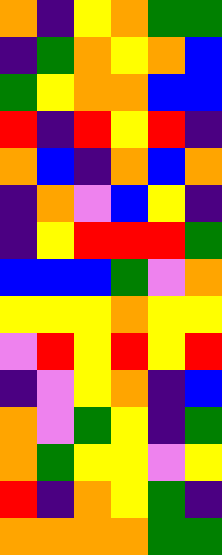[["orange", "indigo", "yellow", "orange", "green", "green"], ["indigo", "green", "orange", "yellow", "orange", "blue"], ["green", "yellow", "orange", "orange", "blue", "blue"], ["red", "indigo", "red", "yellow", "red", "indigo"], ["orange", "blue", "indigo", "orange", "blue", "orange"], ["indigo", "orange", "violet", "blue", "yellow", "indigo"], ["indigo", "yellow", "red", "red", "red", "green"], ["blue", "blue", "blue", "green", "violet", "orange"], ["yellow", "yellow", "yellow", "orange", "yellow", "yellow"], ["violet", "red", "yellow", "red", "yellow", "red"], ["indigo", "violet", "yellow", "orange", "indigo", "blue"], ["orange", "violet", "green", "yellow", "indigo", "green"], ["orange", "green", "yellow", "yellow", "violet", "yellow"], ["red", "indigo", "orange", "yellow", "green", "indigo"], ["orange", "orange", "orange", "orange", "green", "green"]]